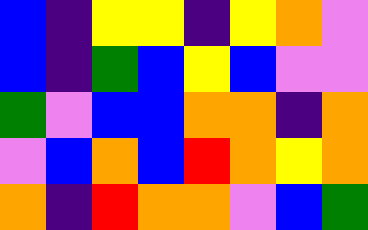[["blue", "indigo", "yellow", "yellow", "indigo", "yellow", "orange", "violet"], ["blue", "indigo", "green", "blue", "yellow", "blue", "violet", "violet"], ["green", "violet", "blue", "blue", "orange", "orange", "indigo", "orange"], ["violet", "blue", "orange", "blue", "red", "orange", "yellow", "orange"], ["orange", "indigo", "red", "orange", "orange", "violet", "blue", "green"]]